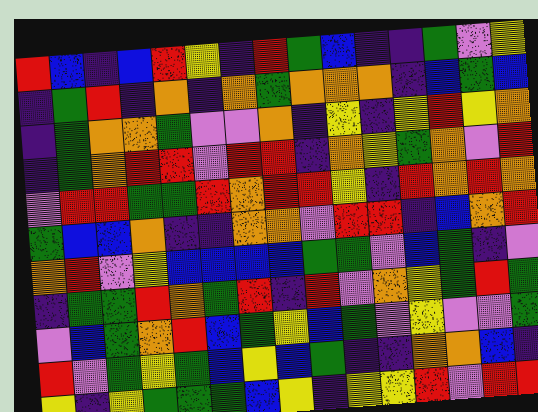[["red", "blue", "indigo", "blue", "red", "yellow", "indigo", "red", "green", "blue", "indigo", "indigo", "green", "violet", "yellow"], ["indigo", "green", "red", "indigo", "orange", "indigo", "orange", "green", "orange", "orange", "orange", "indigo", "blue", "green", "blue"], ["indigo", "green", "orange", "orange", "green", "violet", "violet", "orange", "indigo", "yellow", "indigo", "yellow", "red", "yellow", "orange"], ["indigo", "green", "orange", "red", "red", "violet", "red", "red", "indigo", "orange", "yellow", "green", "orange", "violet", "red"], ["violet", "red", "red", "green", "green", "red", "orange", "red", "red", "yellow", "indigo", "red", "orange", "red", "orange"], ["green", "blue", "blue", "orange", "indigo", "indigo", "orange", "orange", "violet", "red", "red", "indigo", "blue", "orange", "red"], ["orange", "red", "violet", "yellow", "blue", "blue", "blue", "blue", "green", "green", "violet", "blue", "green", "indigo", "violet"], ["indigo", "green", "green", "red", "orange", "green", "red", "indigo", "red", "violet", "orange", "yellow", "green", "red", "green"], ["violet", "blue", "green", "orange", "red", "blue", "green", "yellow", "blue", "green", "violet", "yellow", "violet", "violet", "green"], ["red", "violet", "green", "yellow", "green", "blue", "yellow", "blue", "green", "indigo", "indigo", "orange", "orange", "blue", "indigo"], ["yellow", "indigo", "yellow", "green", "green", "green", "blue", "yellow", "indigo", "yellow", "yellow", "red", "violet", "red", "red"]]